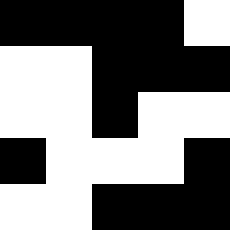[["black", "black", "black", "black", "white"], ["white", "white", "black", "black", "black"], ["white", "white", "black", "white", "white"], ["black", "white", "white", "white", "black"], ["white", "white", "black", "black", "black"]]